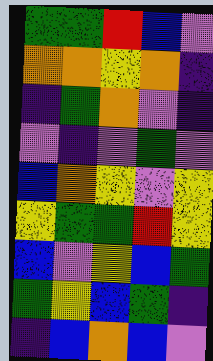[["green", "green", "red", "blue", "violet"], ["orange", "orange", "yellow", "orange", "indigo"], ["indigo", "green", "orange", "violet", "indigo"], ["violet", "indigo", "violet", "green", "violet"], ["blue", "orange", "yellow", "violet", "yellow"], ["yellow", "green", "green", "red", "yellow"], ["blue", "violet", "yellow", "blue", "green"], ["green", "yellow", "blue", "green", "indigo"], ["indigo", "blue", "orange", "blue", "violet"]]